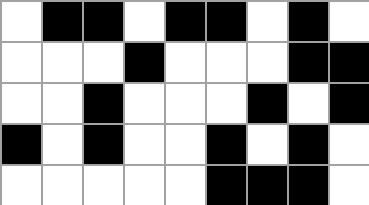[["white", "black", "black", "white", "black", "black", "white", "black", "white"], ["white", "white", "white", "black", "white", "white", "white", "black", "black"], ["white", "white", "black", "white", "white", "white", "black", "white", "black"], ["black", "white", "black", "white", "white", "black", "white", "black", "white"], ["white", "white", "white", "white", "white", "black", "black", "black", "white"]]